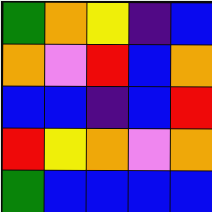[["green", "orange", "yellow", "indigo", "blue"], ["orange", "violet", "red", "blue", "orange"], ["blue", "blue", "indigo", "blue", "red"], ["red", "yellow", "orange", "violet", "orange"], ["green", "blue", "blue", "blue", "blue"]]